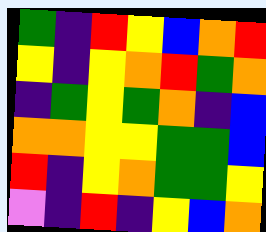[["green", "indigo", "red", "yellow", "blue", "orange", "red"], ["yellow", "indigo", "yellow", "orange", "red", "green", "orange"], ["indigo", "green", "yellow", "green", "orange", "indigo", "blue"], ["orange", "orange", "yellow", "yellow", "green", "green", "blue"], ["red", "indigo", "yellow", "orange", "green", "green", "yellow"], ["violet", "indigo", "red", "indigo", "yellow", "blue", "orange"]]